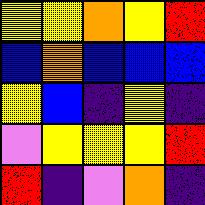[["yellow", "yellow", "orange", "yellow", "red"], ["blue", "orange", "blue", "blue", "blue"], ["yellow", "blue", "indigo", "yellow", "indigo"], ["violet", "yellow", "yellow", "yellow", "red"], ["red", "indigo", "violet", "orange", "indigo"]]